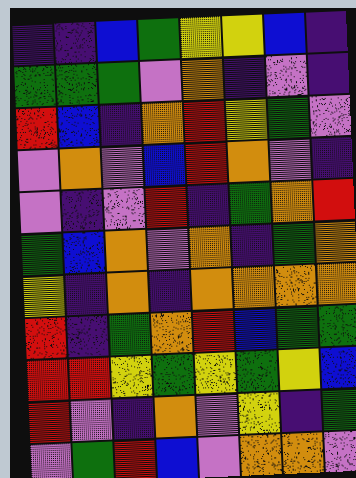[["indigo", "indigo", "blue", "green", "yellow", "yellow", "blue", "indigo"], ["green", "green", "green", "violet", "orange", "indigo", "violet", "indigo"], ["red", "blue", "indigo", "orange", "red", "yellow", "green", "violet"], ["violet", "orange", "violet", "blue", "red", "orange", "violet", "indigo"], ["violet", "indigo", "violet", "red", "indigo", "green", "orange", "red"], ["green", "blue", "orange", "violet", "orange", "indigo", "green", "orange"], ["yellow", "indigo", "orange", "indigo", "orange", "orange", "orange", "orange"], ["red", "indigo", "green", "orange", "red", "blue", "green", "green"], ["red", "red", "yellow", "green", "yellow", "green", "yellow", "blue"], ["red", "violet", "indigo", "orange", "violet", "yellow", "indigo", "green"], ["violet", "green", "red", "blue", "violet", "orange", "orange", "violet"]]